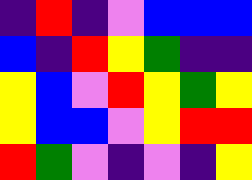[["indigo", "red", "indigo", "violet", "blue", "blue", "blue"], ["blue", "indigo", "red", "yellow", "green", "indigo", "indigo"], ["yellow", "blue", "violet", "red", "yellow", "green", "yellow"], ["yellow", "blue", "blue", "violet", "yellow", "red", "red"], ["red", "green", "violet", "indigo", "violet", "indigo", "yellow"]]